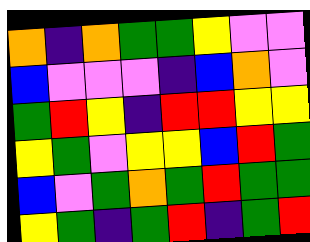[["orange", "indigo", "orange", "green", "green", "yellow", "violet", "violet"], ["blue", "violet", "violet", "violet", "indigo", "blue", "orange", "violet"], ["green", "red", "yellow", "indigo", "red", "red", "yellow", "yellow"], ["yellow", "green", "violet", "yellow", "yellow", "blue", "red", "green"], ["blue", "violet", "green", "orange", "green", "red", "green", "green"], ["yellow", "green", "indigo", "green", "red", "indigo", "green", "red"]]